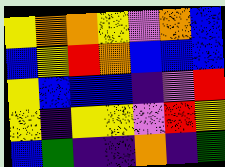[["yellow", "orange", "orange", "yellow", "violet", "orange", "blue"], ["blue", "yellow", "red", "orange", "blue", "blue", "blue"], ["yellow", "blue", "blue", "blue", "indigo", "violet", "red"], ["yellow", "indigo", "yellow", "yellow", "violet", "red", "yellow"], ["blue", "green", "indigo", "indigo", "orange", "indigo", "green"]]